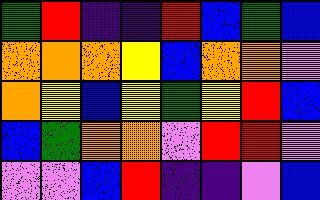[["green", "red", "indigo", "indigo", "red", "blue", "green", "blue"], ["orange", "orange", "orange", "yellow", "blue", "orange", "orange", "violet"], ["orange", "yellow", "blue", "yellow", "green", "yellow", "red", "blue"], ["blue", "green", "orange", "orange", "violet", "red", "red", "violet"], ["violet", "violet", "blue", "red", "indigo", "indigo", "violet", "blue"]]